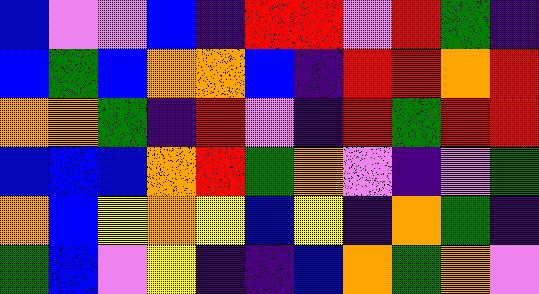[["blue", "violet", "violet", "blue", "indigo", "red", "red", "violet", "red", "green", "indigo"], ["blue", "green", "blue", "orange", "orange", "blue", "indigo", "red", "red", "orange", "red"], ["orange", "orange", "green", "indigo", "red", "violet", "indigo", "red", "green", "red", "red"], ["blue", "blue", "blue", "orange", "red", "green", "orange", "violet", "indigo", "violet", "green"], ["orange", "blue", "yellow", "orange", "yellow", "blue", "yellow", "indigo", "orange", "green", "indigo"], ["green", "blue", "violet", "yellow", "indigo", "indigo", "blue", "orange", "green", "orange", "violet"]]